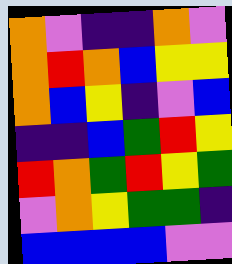[["orange", "violet", "indigo", "indigo", "orange", "violet"], ["orange", "red", "orange", "blue", "yellow", "yellow"], ["orange", "blue", "yellow", "indigo", "violet", "blue"], ["indigo", "indigo", "blue", "green", "red", "yellow"], ["red", "orange", "green", "red", "yellow", "green"], ["violet", "orange", "yellow", "green", "green", "indigo"], ["blue", "blue", "blue", "blue", "violet", "violet"]]